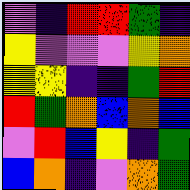[["violet", "indigo", "red", "red", "green", "indigo"], ["yellow", "violet", "violet", "violet", "yellow", "orange"], ["yellow", "yellow", "indigo", "indigo", "green", "red"], ["red", "green", "orange", "blue", "orange", "blue"], ["violet", "red", "blue", "yellow", "indigo", "green"], ["blue", "orange", "indigo", "violet", "orange", "green"]]